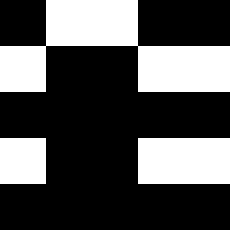[["black", "white", "white", "black", "black"], ["white", "black", "black", "white", "white"], ["black", "black", "black", "black", "black"], ["white", "black", "black", "white", "white"], ["black", "black", "black", "black", "black"]]